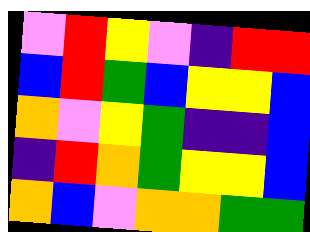[["violet", "red", "yellow", "violet", "indigo", "red", "red"], ["blue", "red", "green", "blue", "yellow", "yellow", "blue"], ["orange", "violet", "yellow", "green", "indigo", "indigo", "blue"], ["indigo", "red", "orange", "green", "yellow", "yellow", "blue"], ["orange", "blue", "violet", "orange", "orange", "green", "green"]]